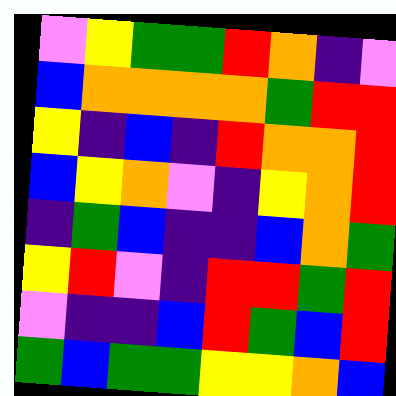[["violet", "yellow", "green", "green", "red", "orange", "indigo", "violet"], ["blue", "orange", "orange", "orange", "orange", "green", "red", "red"], ["yellow", "indigo", "blue", "indigo", "red", "orange", "orange", "red"], ["blue", "yellow", "orange", "violet", "indigo", "yellow", "orange", "red"], ["indigo", "green", "blue", "indigo", "indigo", "blue", "orange", "green"], ["yellow", "red", "violet", "indigo", "red", "red", "green", "red"], ["violet", "indigo", "indigo", "blue", "red", "green", "blue", "red"], ["green", "blue", "green", "green", "yellow", "yellow", "orange", "blue"]]